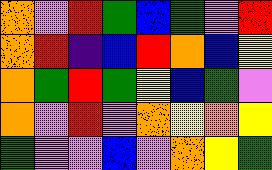[["orange", "violet", "red", "green", "blue", "green", "violet", "red"], ["orange", "red", "indigo", "blue", "red", "orange", "blue", "yellow"], ["orange", "green", "red", "green", "yellow", "blue", "green", "violet"], ["orange", "violet", "red", "violet", "orange", "yellow", "orange", "yellow"], ["green", "violet", "violet", "blue", "violet", "orange", "yellow", "green"]]